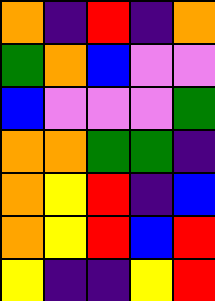[["orange", "indigo", "red", "indigo", "orange"], ["green", "orange", "blue", "violet", "violet"], ["blue", "violet", "violet", "violet", "green"], ["orange", "orange", "green", "green", "indigo"], ["orange", "yellow", "red", "indigo", "blue"], ["orange", "yellow", "red", "blue", "red"], ["yellow", "indigo", "indigo", "yellow", "red"]]